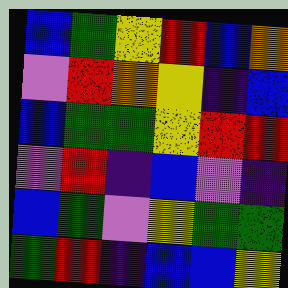[["blue", "green", "yellow", "red", "blue", "orange"], ["violet", "red", "orange", "yellow", "indigo", "blue"], ["blue", "green", "green", "yellow", "red", "red"], ["violet", "red", "indigo", "blue", "violet", "indigo"], ["blue", "green", "violet", "yellow", "green", "green"], ["green", "red", "indigo", "blue", "blue", "yellow"]]